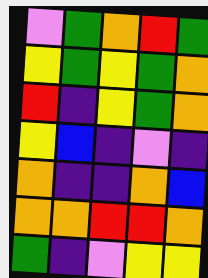[["violet", "green", "orange", "red", "green"], ["yellow", "green", "yellow", "green", "orange"], ["red", "indigo", "yellow", "green", "orange"], ["yellow", "blue", "indigo", "violet", "indigo"], ["orange", "indigo", "indigo", "orange", "blue"], ["orange", "orange", "red", "red", "orange"], ["green", "indigo", "violet", "yellow", "yellow"]]